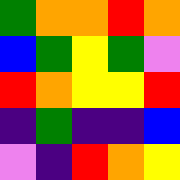[["green", "orange", "orange", "red", "orange"], ["blue", "green", "yellow", "green", "violet"], ["red", "orange", "yellow", "yellow", "red"], ["indigo", "green", "indigo", "indigo", "blue"], ["violet", "indigo", "red", "orange", "yellow"]]